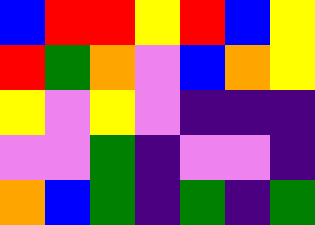[["blue", "red", "red", "yellow", "red", "blue", "yellow"], ["red", "green", "orange", "violet", "blue", "orange", "yellow"], ["yellow", "violet", "yellow", "violet", "indigo", "indigo", "indigo"], ["violet", "violet", "green", "indigo", "violet", "violet", "indigo"], ["orange", "blue", "green", "indigo", "green", "indigo", "green"]]